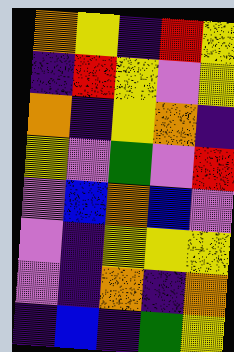[["orange", "yellow", "indigo", "red", "yellow"], ["indigo", "red", "yellow", "violet", "yellow"], ["orange", "indigo", "yellow", "orange", "indigo"], ["yellow", "violet", "green", "violet", "red"], ["violet", "blue", "orange", "blue", "violet"], ["violet", "indigo", "yellow", "yellow", "yellow"], ["violet", "indigo", "orange", "indigo", "orange"], ["indigo", "blue", "indigo", "green", "yellow"]]